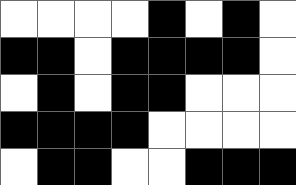[["white", "white", "white", "white", "black", "white", "black", "white"], ["black", "black", "white", "black", "black", "black", "black", "white"], ["white", "black", "white", "black", "black", "white", "white", "white"], ["black", "black", "black", "black", "white", "white", "white", "white"], ["white", "black", "black", "white", "white", "black", "black", "black"]]